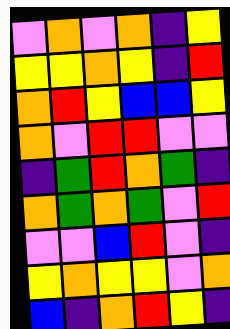[["violet", "orange", "violet", "orange", "indigo", "yellow"], ["yellow", "yellow", "orange", "yellow", "indigo", "red"], ["orange", "red", "yellow", "blue", "blue", "yellow"], ["orange", "violet", "red", "red", "violet", "violet"], ["indigo", "green", "red", "orange", "green", "indigo"], ["orange", "green", "orange", "green", "violet", "red"], ["violet", "violet", "blue", "red", "violet", "indigo"], ["yellow", "orange", "yellow", "yellow", "violet", "orange"], ["blue", "indigo", "orange", "red", "yellow", "indigo"]]